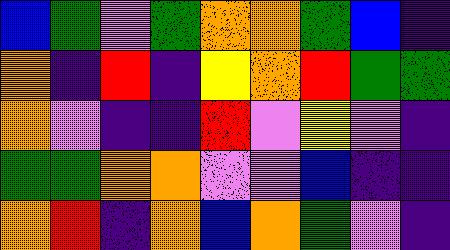[["blue", "green", "violet", "green", "orange", "orange", "green", "blue", "indigo"], ["orange", "indigo", "red", "indigo", "yellow", "orange", "red", "green", "green"], ["orange", "violet", "indigo", "indigo", "red", "violet", "yellow", "violet", "indigo"], ["green", "green", "orange", "orange", "violet", "violet", "blue", "indigo", "indigo"], ["orange", "red", "indigo", "orange", "blue", "orange", "green", "violet", "indigo"]]